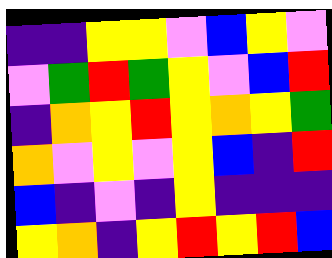[["indigo", "indigo", "yellow", "yellow", "violet", "blue", "yellow", "violet"], ["violet", "green", "red", "green", "yellow", "violet", "blue", "red"], ["indigo", "orange", "yellow", "red", "yellow", "orange", "yellow", "green"], ["orange", "violet", "yellow", "violet", "yellow", "blue", "indigo", "red"], ["blue", "indigo", "violet", "indigo", "yellow", "indigo", "indigo", "indigo"], ["yellow", "orange", "indigo", "yellow", "red", "yellow", "red", "blue"]]